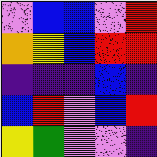[["violet", "blue", "blue", "violet", "red"], ["orange", "yellow", "blue", "red", "red"], ["indigo", "indigo", "indigo", "blue", "indigo"], ["blue", "red", "violet", "blue", "red"], ["yellow", "green", "violet", "violet", "indigo"]]